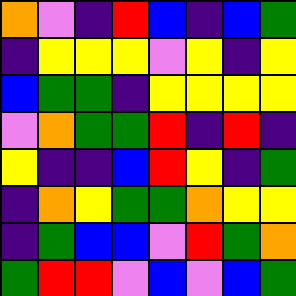[["orange", "violet", "indigo", "red", "blue", "indigo", "blue", "green"], ["indigo", "yellow", "yellow", "yellow", "violet", "yellow", "indigo", "yellow"], ["blue", "green", "green", "indigo", "yellow", "yellow", "yellow", "yellow"], ["violet", "orange", "green", "green", "red", "indigo", "red", "indigo"], ["yellow", "indigo", "indigo", "blue", "red", "yellow", "indigo", "green"], ["indigo", "orange", "yellow", "green", "green", "orange", "yellow", "yellow"], ["indigo", "green", "blue", "blue", "violet", "red", "green", "orange"], ["green", "red", "red", "violet", "blue", "violet", "blue", "green"]]